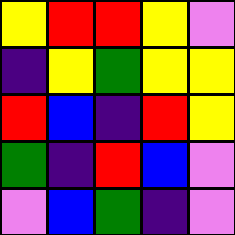[["yellow", "red", "red", "yellow", "violet"], ["indigo", "yellow", "green", "yellow", "yellow"], ["red", "blue", "indigo", "red", "yellow"], ["green", "indigo", "red", "blue", "violet"], ["violet", "blue", "green", "indigo", "violet"]]